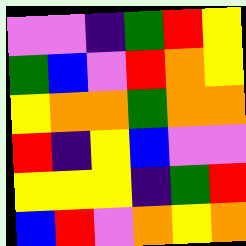[["violet", "violet", "indigo", "green", "red", "yellow"], ["green", "blue", "violet", "red", "orange", "yellow"], ["yellow", "orange", "orange", "green", "orange", "orange"], ["red", "indigo", "yellow", "blue", "violet", "violet"], ["yellow", "yellow", "yellow", "indigo", "green", "red"], ["blue", "red", "violet", "orange", "yellow", "orange"]]